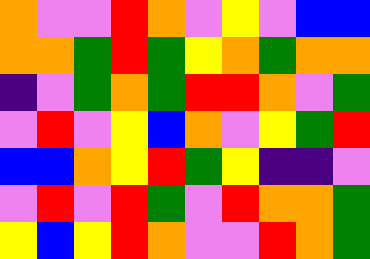[["orange", "violet", "violet", "red", "orange", "violet", "yellow", "violet", "blue", "blue"], ["orange", "orange", "green", "red", "green", "yellow", "orange", "green", "orange", "orange"], ["indigo", "violet", "green", "orange", "green", "red", "red", "orange", "violet", "green"], ["violet", "red", "violet", "yellow", "blue", "orange", "violet", "yellow", "green", "red"], ["blue", "blue", "orange", "yellow", "red", "green", "yellow", "indigo", "indigo", "violet"], ["violet", "red", "violet", "red", "green", "violet", "red", "orange", "orange", "green"], ["yellow", "blue", "yellow", "red", "orange", "violet", "violet", "red", "orange", "green"]]